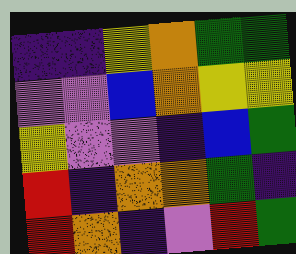[["indigo", "indigo", "yellow", "orange", "green", "green"], ["violet", "violet", "blue", "orange", "yellow", "yellow"], ["yellow", "violet", "violet", "indigo", "blue", "green"], ["red", "indigo", "orange", "orange", "green", "indigo"], ["red", "orange", "indigo", "violet", "red", "green"]]